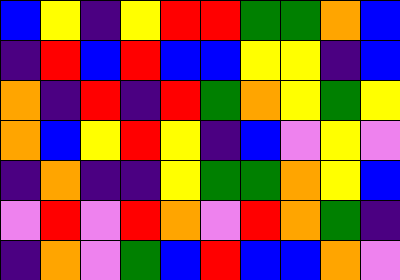[["blue", "yellow", "indigo", "yellow", "red", "red", "green", "green", "orange", "blue"], ["indigo", "red", "blue", "red", "blue", "blue", "yellow", "yellow", "indigo", "blue"], ["orange", "indigo", "red", "indigo", "red", "green", "orange", "yellow", "green", "yellow"], ["orange", "blue", "yellow", "red", "yellow", "indigo", "blue", "violet", "yellow", "violet"], ["indigo", "orange", "indigo", "indigo", "yellow", "green", "green", "orange", "yellow", "blue"], ["violet", "red", "violet", "red", "orange", "violet", "red", "orange", "green", "indigo"], ["indigo", "orange", "violet", "green", "blue", "red", "blue", "blue", "orange", "violet"]]